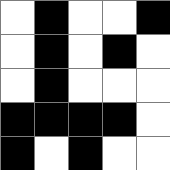[["white", "black", "white", "white", "black"], ["white", "black", "white", "black", "white"], ["white", "black", "white", "white", "white"], ["black", "black", "black", "black", "white"], ["black", "white", "black", "white", "white"]]